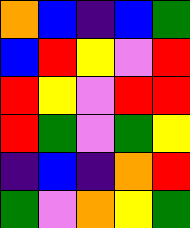[["orange", "blue", "indigo", "blue", "green"], ["blue", "red", "yellow", "violet", "red"], ["red", "yellow", "violet", "red", "red"], ["red", "green", "violet", "green", "yellow"], ["indigo", "blue", "indigo", "orange", "red"], ["green", "violet", "orange", "yellow", "green"]]